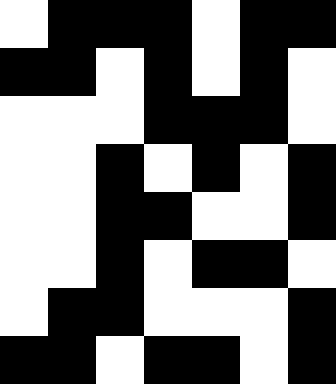[["white", "black", "black", "black", "white", "black", "black"], ["black", "black", "white", "black", "white", "black", "white"], ["white", "white", "white", "black", "black", "black", "white"], ["white", "white", "black", "white", "black", "white", "black"], ["white", "white", "black", "black", "white", "white", "black"], ["white", "white", "black", "white", "black", "black", "white"], ["white", "black", "black", "white", "white", "white", "black"], ["black", "black", "white", "black", "black", "white", "black"]]